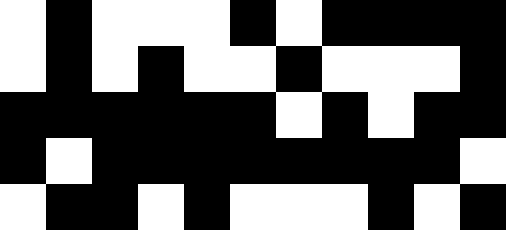[["white", "black", "white", "white", "white", "black", "white", "black", "black", "black", "black"], ["white", "black", "white", "black", "white", "white", "black", "white", "white", "white", "black"], ["black", "black", "black", "black", "black", "black", "white", "black", "white", "black", "black"], ["black", "white", "black", "black", "black", "black", "black", "black", "black", "black", "white"], ["white", "black", "black", "white", "black", "white", "white", "white", "black", "white", "black"]]